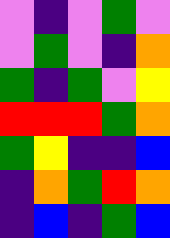[["violet", "indigo", "violet", "green", "violet"], ["violet", "green", "violet", "indigo", "orange"], ["green", "indigo", "green", "violet", "yellow"], ["red", "red", "red", "green", "orange"], ["green", "yellow", "indigo", "indigo", "blue"], ["indigo", "orange", "green", "red", "orange"], ["indigo", "blue", "indigo", "green", "blue"]]